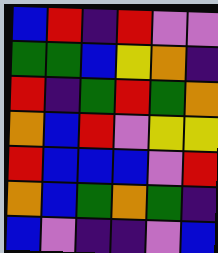[["blue", "red", "indigo", "red", "violet", "violet"], ["green", "green", "blue", "yellow", "orange", "indigo"], ["red", "indigo", "green", "red", "green", "orange"], ["orange", "blue", "red", "violet", "yellow", "yellow"], ["red", "blue", "blue", "blue", "violet", "red"], ["orange", "blue", "green", "orange", "green", "indigo"], ["blue", "violet", "indigo", "indigo", "violet", "blue"]]